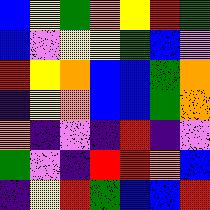[["blue", "yellow", "green", "orange", "yellow", "red", "green"], ["blue", "violet", "yellow", "yellow", "green", "blue", "violet"], ["red", "yellow", "orange", "blue", "blue", "green", "orange"], ["indigo", "yellow", "orange", "blue", "blue", "green", "orange"], ["orange", "indigo", "violet", "indigo", "red", "indigo", "violet"], ["green", "violet", "indigo", "red", "red", "orange", "blue"], ["indigo", "yellow", "red", "green", "blue", "blue", "red"]]